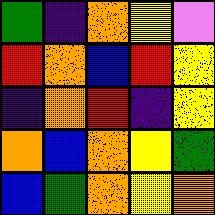[["green", "indigo", "orange", "yellow", "violet"], ["red", "orange", "blue", "red", "yellow"], ["indigo", "orange", "red", "indigo", "yellow"], ["orange", "blue", "orange", "yellow", "green"], ["blue", "green", "orange", "yellow", "orange"]]